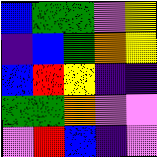[["blue", "green", "green", "violet", "yellow"], ["indigo", "blue", "green", "orange", "yellow"], ["blue", "red", "yellow", "indigo", "indigo"], ["green", "green", "orange", "violet", "violet"], ["violet", "red", "blue", "indigo", "violet"]]